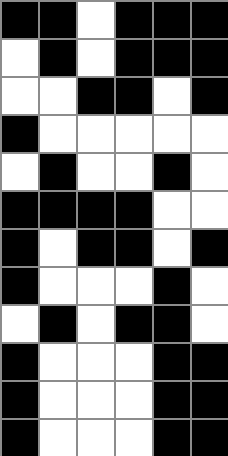[["black", "black", "white", "black", "black", "black"], ["white", "black", "white", "black", "black", "black"], ["white", "white", "black", "black", "white", "black"], ["black", "white", "white", "white", "white", "white"], ["white", "black", "white", "white", "black", "white"], ["black", "black", "black", "black", "white", "white"], ["black", "white", "black", "black", "white", "black"], ["black", "white", "white", "white", "black", "white"], ["white", "black", "white", "black", "black", "white"], ["black", "white", "white", "white", "black", "black"], ["black", "white", "white", "white", "black", "black"], ["black", "white", "white", "white", "black", "black"]]